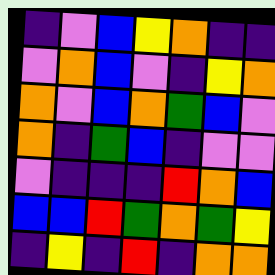[["indigo", "violet", "blue", "yellow", "orange", "indigo", "indigo"], ["violet", "orange", "blue", "violet", "indigo", "yellow", "orange"], ["orange", "violet", "blue", "orange", "green", "blue", "violet"], ["orange", "indigo", "green", "blue", "indigo", "violet", "violet"], ["violet", "indigo", "indigo", "indigo", "red", "orange", "blue"], ["blue", "blue", "red", "green", "orange", "green", "yellow"], ["indigo", "yellow", "indigo", "red", "indigo", "orange", "orange"]]